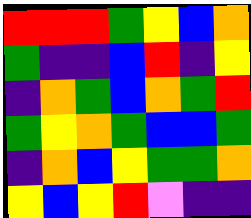[["red", "red", "red", "green", "yellow", "blue", "orange"], ["green", "indigo", "indigo", "blue", "red", "indigo", "yellow"], ["indigo", "orange", "green", "blue", "orange", "green", "red"], ["green", "yellow", "orange", "green", "blue", "blue", "green"], ["indigo", "orange", "blue", "yellow", "green", "green", "orange"], ["yellow", "blue", "yellow", "red", "violet", "indigo", "indigo"]]